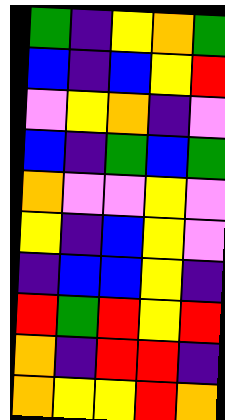[["green", "indigo", "yellow", "orange", "green"], ["blue", "indigo", "blue", "yellow", "red"], ["violet", "yellow", "orange", "indigo", "violet"], ["blue", "indigo", "green", "blue", "green"], ["orange", "violet", "violet", "yellow", "violet"], ["yellow", "indigo", "blue", "yellow", "violet"], ["indigo", "blue", "blue", "yellow", "indigo"], ["red", "green", "red", "yellow", "red"], ["orange", "indigo", "red", "red", "indigo"], ["orange", "yellow", "yellow", "red", "orange"]]